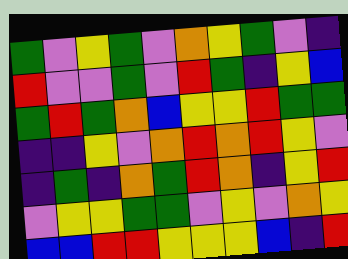[["green", "violet", "yellow", "green", "violet", "orange", "yellow", "green", "violet", "indigo"], ["red", "violet", "violet", "green", "violet", "red", "green", "indigo", "yellow", "blue"], ["green", "red", "green", "orange", "blue", "yellow", "yellow", "red", "green", "green"], ["indigo", "indigo", "yellow", "violet", "orange", "red", "orange", "red", "yellow", "violet"], ["indigo", "green", "indigo", "orange", "green", "red", "orange", "indigo", "yellow", "red"], ["violet", "yellow", "yellow", "green", "green", "violet", "yellow", "violet", "orange", "yellow"], ["blue", "blue", "red", "red", "yellow", "yellow", "yellow", "blue", "indigo", "red"]]